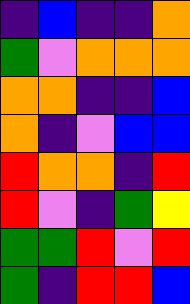[["indigo", "blue", "indigo", "indigo", "orange"], ["green", "violet", "orange", "orange", "orange"], ["orange", "orange", "indigo", "indigo", "blue"], ["orange", "indigo", "violet", "blue", "blue"], ["red", "orange", "orange", "indigo", "red"], ["red", "violet", "indigo", "green", "yellow"], ["green", "green", "red", "violet", "red"], ["green", "indigo", "red", "red", "blue"]]